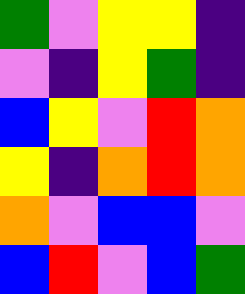[["green", "violet", "yellow", "yellow", "indigo"], ["violet", "indigo", "yellow", "green", "indigo"], ["blue", "yellow", "violet", "red", "orange"], ["yellow", "indigo", "orange", "red", "orange"], ["orange", "violet", "blue", "blue", "violet"], ["blue", "red", "violet", "blue", "green"]]